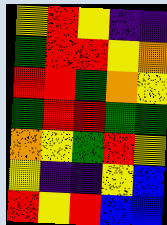[["yellow", "red", "yellow", "indigo", "indigo"], ["green", "red", "red", "yellow", "orange"], ["red", "red", "green", "orange", "yellow"], ["green", "red", "red", "green", "green"], ["orange", "yellow", "green", "red", "yellow"], ["yellow", "indigo", "indigo", "yellow", "blue"], ["red", "yellow", "red", "blue", "blue"]]